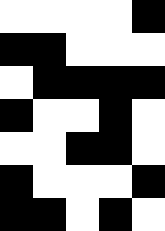[["white", "white", "white", "white", "black"], ["black", "black", "white", "white", "white"], ["white", "black", "black", "black", "black"], ["black", "white", "white", "black", "white"], ["white", "white", "black", "black", "white"], ["black", "white", "white", "white", "black"], ["black", "black", "white", "black", "white"]]